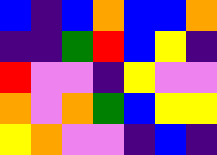[["blue", "indigo", "blue", "orange", "blue", "blue", "orange"], ["indigo", "indigo", "green", "red", "blue", "yellow", "indigo"], ["red", "violet", "violet", "indigo", "yellow", "violet", "violet"], ["orange", "violet", "orange", "green", "blue", "yellow", "yellow"], ["yellow", "orange", "violet", "violet", "indigo", "blue", "indigo"]]